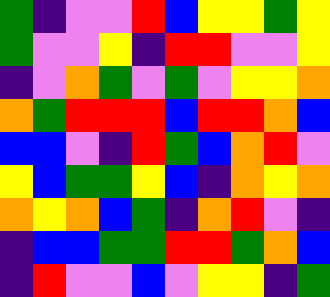[["green", "indigo", "violet", "violet", "red", "blue", "yellow", "yellow", "green", "yellow"], ["green", "violet", "violet", "yellow", "indigo", "red", "red", "violet", "violet", "yellow"], ["indigo", "violet", "orange", "green", "violet", "green", "violet", "yellow", "yellow", "orange"], ["orange", "green", "red", "red", "red", "blue", "red", "red", "orange", "blue"], ["blue", "blue", "violet", "indigo", "red", "green", "blue", "orange", "red", "violet"], ["yellow", "blue", "green", "green", "yellow", "blue", "indigo", "orange", "yellow", "orange"], ["orange", "yellow", "orange", "blue", "green", "indigo", "orange", "red", "violet", "indigo"], ["indigo", "blue", "blue", "green", "green", "red", "red", "green", "orange", "blue"], ["indigo", "red", "violet", "violet", "blue", "violet", "yellow", "yellow", "indigo", "green"]]